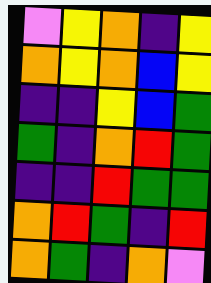[["violet", "yellow", "orange", "indigo", "yellow"], ["orange", "yellow", "orange", "blue", "yellow"], ["indigo", "indigo", "yellow", "blue", "green"], ["green", "indigo", "orange", "red", "green"], ["indigo", "indigo", "red", "green", "green"], ["orange", "red", "green", "indigo", "red"], ["orange", "green", "indigo", "orange", "violet"]]